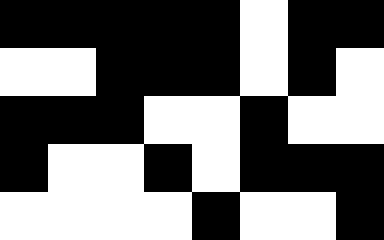[["black", "black", "black", "black", "black", "white", "black", "black"], ["white", "white", "black", "black", "black", "white", "black", "white"], ["black", "black", "black", "white", "white", "black", "white", "white"], ["black", "white", "white", "black", "white", "black", "black", "black"], ["white", "white", "white", "white", "black", "white", "white", "black"]]